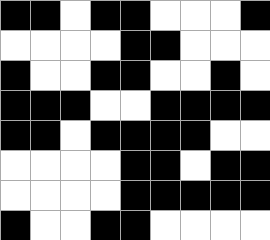[["black", "black", "white", "black", "black", "white", "white", "white", "black"], ["white", "white", "white", "white", "black", "black", "white", "white", "white"], ["black", "white", "white", "black", "black", "white", "white", "black", "white"], ["black", "black", "black", "white", "white", "black", "black", "black", "black"], ["black", "black", "white", "black", "black", "black", "black", "white", "white"], ["white", "white", "white", "white", "black", "black", "white", "black", "black"], ["white", "white", "white", "white", "black", "black", "black", "black", "black"], ["black", "white", "white", "black", "black", "white", "white", "white", "white"]]